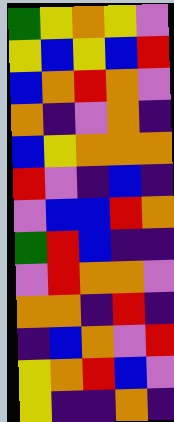[["green", "yellow", "orange", "yellow", "violet"], ["yellow", "blue", "yellow", "blue", "red"], ["blue", "orange", "red", "orange", "violet"], ["orange", "indigo", "violet", "orange", "indigo"], ["blue", "yellow", "orange", "orange", "orange"], ["red", "violet", "indigo", "blue", "indigo"], ["violet", "blue", "blue", "red", "orange"], ["green", "red", "blue", "indigo", "indigo"], ["violet", "red", "orange", "orange", "violet"], ["orange", "orange", "indigo", "red", "indigo"], ["indigo", "blue", "orange", "violet", "red"], ["yellow", "orange", "red", "blue", "violet"], ["yellow", "indigo", "indigo", "orange", "indigo"]]